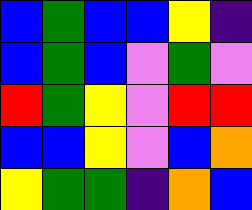[["blue", "green", "blue", "blue", "yellow", "indigo"], ["blue", "green", "blue", "violet", "green", "violet"], ["red", "green", "yellow", "violet", "red", "red"], ["blue", "blue", "yellow", "violet", "blue", "orange"], ["yellow", "green", "green", "indigo", "orange", "blue"]]